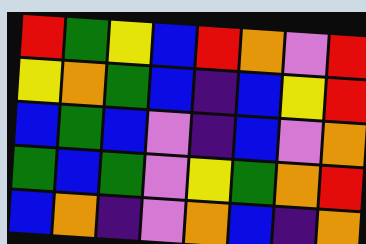[["red", "green", "yellow", "blue", "red", "orange", "violet", "red"], ["yellow", "orange", "green", "blue", "indigo", "blue", "yellow", "red"], ["blue", "green", "blue", "violet", "indigo", "blue", "violet", "orange"], ["green", "blue", "green", "violet", "yellow", "green", "orange", "red"], ["blue", "orange", "indigo", "violet", "orange", "blue", "indigo", "orange"]]